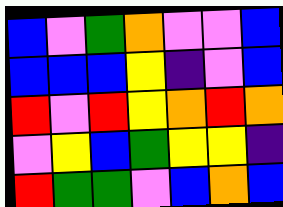[["blue", "violet", "green", "orange", "violet", "violet", "blue"], ["blue", "blue", "blue", "yellow", "indigo", "violet", "blue"], ["red", "violet", "red", "yellow", "orange", "red", "orange"], ["violet", "yellow", "blue", "green", "yellow", "yellow", "indigo"], ["red", "green", "green", "violet", "blue", "orange", "blue"]]